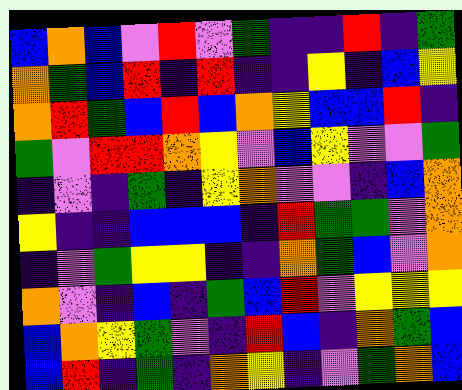[["blue", "orange", "blue", "violet", "red", "violet", "green", "indigo", "indigo", "red", "indigo", "green"], ["orange", "green", "blue", "red", "indigo", "red", "indigo", "indigo", "yellow", "indigo", "blue", "yellow"], ["orange", "red", "green", "blue", "red", "blue", "orange", "yellow", "blue", "blue", "red", "indigo"], ["green", "violet", "red", "red", "orange", "yellow", "violet", "blue", "yellow", "violet", "violet", "green"], ["indigo", "violet", "indigo", "green", "indigo", "yellow", "orange", "violet", "violet", "indigo", "blue", "orange"], ["yellow", "indigo", "indigo", "blue", "blue", "blue", "indigo", "red", "green", "green", "violet", "orange"], ["indigo", "violet", "green", "yellow", "yellow", "indigo", "indigo", "orange", "green", "blue", "violet", "orange"], ["orange", "violet", "indigo", "blue", "indigo", "green", "blue", "red", "violet", "yellow", "yellow", "yellow"], ["blue", "orange", "yellow", "green", "violet", "indigo", "red", "blue", "indigo", "orange", "green", "blue"], ["blue", "red", "indigo", "green", "indigo", "orange", "yellow", "indigo", "violet", "green", "orange", "blue"]]